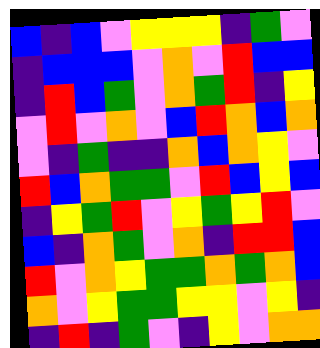[["blue", "indigo", "blue", "violet", "yellow", "yellow", "yellow", "indigo", "green", "violet"], ["indigo", "blue", "blue", "blue", "violet", "orange", "violet", "red", "blue", "blue"], ["indigo", "red", "blue", "green", "violet", "orange", "green", "red", "indigo", "yellow"], ["violet", "red", "violet", "orange", "violet", "blue", "red", "orange", "blue", "orange"], ["violet", "indigo", "green", "indigo", "indigo", "orange", "blue", "orange", "yellow", "violet"], ["red", "blue", "orange", "green", "green", "violet", "red", "blue", "yellow", "blue"], ["indigo", "yellow", "green", "red", "violet", "yellow", "green", "yellow", "red", "violet"], ["blue", "indigo", "orange", "green", "violet", "orange", "indigo", "red", "red", "blue"], ["red", "violet", "orange", "yellow", "green", "green", "orange", "green", "orange", "blue"], ["orange", "violet", "yellow", "green", "green", "yellow", "yellow", "violet", "yellow", "indigo"], ["indigo", "red", "indigo", "green", "violet", "indigo", "yellow", "violet", "orange", "orange"]]